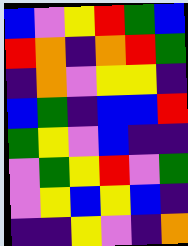[["blue", "violet", "yellow", "red", "green", "blue"], ["red", "orange", "indigo", "orange", "red", "green"], ["indigo", "orange", "violet", "yellow", "yellow", "indigo"], ["blue", "green", "indigo", "blue", "blue", "red"], ["green", "yellow", "violet", "blue", "indigo", "indigo"], ["violet", "green", "yellow", "red", "violet", "green"], ["violet", "yellow", "blue", "yellow", "blue", "indigo"], ["indigo", "indigo", "yellow", "violet", "indigo", "orange"]]